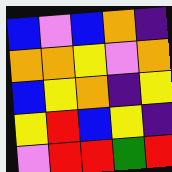[["blue", "violet", "blue", "orange", "indigo"], ["orange", "orange", "yellow", "violet", "orange"], ["blue", "yellow", "orange", "indigo", "yellow"], ["yellow", "red", "blue", "yellow", "indigo"], ["violet", "red", "red", "green", "red"]]